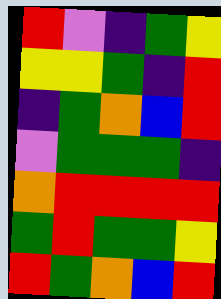[["red", "violet", "indigo", "green", "yellow"], ["yellow", "yellow", "green", "indigo", "red"], ["indigo", "green", "orange", "blue", "red"], ["violet", "green", "green", "green", "indigo"], ["orange", "red", "red", "red", "red"], ["green", "red", "green", "green", "yellow"], ["red", "green", "orange", "blue", "red"]]